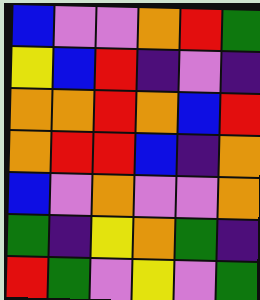[["blue", "violet", "violet", "orange", "red", "green"], ["yellow", "blue", "red", "indigo", "violet", "indigo"], ["orange", "orange", "red", "orange", "blue", "red"], ["orange", "red", "red", "blue", "indigo", "orange"], ["blue", "violet", "orange", "violet", "violet", "orange"], ["green", "indigo", "yellow", "orange", "green", "indigo"], ["red", "green", "violet", "yellow", "violet", "green"]]